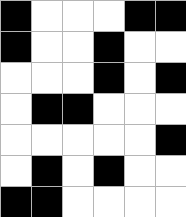[["black", "white", "white", "white", "black", "black"], ["black", "white", "white", "black", "white", "white"], ["white", "white", "white", "black", "white", "black"], ["white", "black", "black", "white", "white", "white"], ["white", "white", "white", "white", "white", "black"], ["white", "black", "white", "black", "white", "white"], ["black", "black", "white", "white", "white", "white"]]